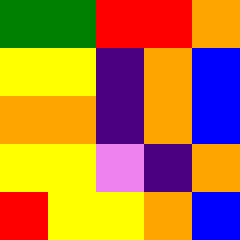[["green", "green", "red", "red", "orange"], ["yellow", "yellow", "indigo", "orange", "blue"], ["orange", "orange", "indigo", "orange", "blue"], ["yellow", "yellow", "violet", "indigo", "orange"], ["red", "yellow", "yellow", "orange", "blue"]]